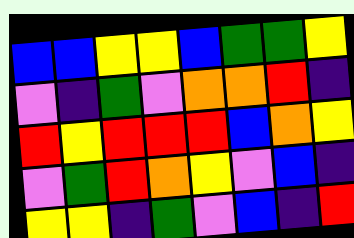[["blue", "blue", "yellow", "yellow", "blue", "green", "green", "yellow"], ["violet", "indigo", "green", "violet", "orange", "orange", "red", "indigo"], ["red", "yellow", "red", "red", "red", "blue", "orange", "yellow"], ["violet", "green", "red", "orange", "yellow", "violet", "blue", "indigo"], ["yellow", "yellow", "indigo", "green", "violet", "blue", "indigo", "red"]]